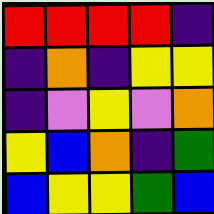[["red", "red", "red", "red", "indigo"], ["indigo", "orange", "indigo", "yellow", "yellow"], ["indigo", "violet", "yellow", "violet", "orange"], ["yellow", "blue", "orange", "indigo", "green"], ["blue", "yellow", "yellow", "green", "blue"]]